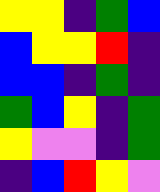[["yellow", "yellow", "indigo", "green", "blue"], ["blue", "yellow", "yellow", "red", "indigo"], ["blue", "blue", "indigo", "green", "indigo"], ["green", "blue", "yellow", "indigo", "green"], ["yellow", "violet", "violet", "indigo", "green"], ["indigo", "blue", "red", "yellow", "violet"]]